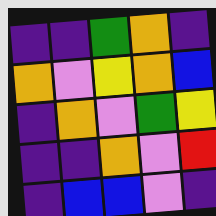[["indigo", "indigo", "green", "orange", "indigo"], ["orange", "violet", "yellow", "orange", "blue"], ["indigo", "orange", "violet", "green", "yellow"], ["indigo", "indigo", "orange", "violet", "red"], ["indigo", "blue", "blue", "violet", "indigo"]]